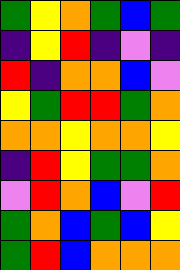[["green", "yellow", "orange", "green", "blue", "green"], ["indigo", "yellow", "red", "indigo", "violet", "indigo"], ["red", "indigo", "orange", "orange", "blue", "violet"], ["yellow", "green", "red", "red", "green", "orange"], ["orange", "orange", "yellow", "orange", "orange", "yellow"], ["indigo", "red", "yellow", "green", "green", "orange"], ["violet", "red", "orange", "blue", "violet", "red"], ["green", "orange", "blue", "green", "blue", "yellow"], ["green", "red", "blue", "orange", "orange", "orange"]]